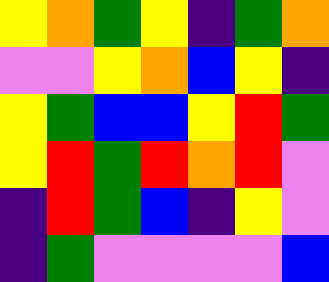[["yellow", "orange", "green", "yellow", "indigo", "green", "orange"], ["violet", "violet", "yellow", "orange", "blue", "yellow", "indigo"], ["yellow", "green", "blue", "blue", "yellow", "red", "green"], ["yellow", "red", "green", "red", "orange", "red", "violet"], ["indigo", "red", "green", "blue", "indigo", "yellow", "violet"], ["indigo", "green", "violet", "violet", "violet", "violet", "blue"]]